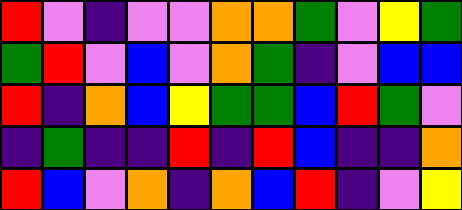[["red", "violet", "indigo", "violet", "violet", "orange", "orange", "green", "violet", "yellow", "green"], ["green", "red", "violet", "blue", "violet", "orange", "green", "indigo", "violet", "blue", "blue"], ["red", "indigo", "orange", "blue", "yellow", "green", "green", "blue", "red", "green", "violet"], ["indigo", "green", "indigo", "indigo", "red", "indigo", "red", "blue", "indigo", "indigo", "orange"], ["red", "blue", "violet", "orange", "indigo", "orange", "blue", "red", "indigo", "violet", "yellow"]]